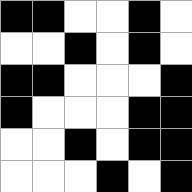[["black", "black", "white", "white", "black", "white"], ["white", "white", "black", "white", "black", "white"], ["black", "black", "white", "white", "white", "black"], ["black", "white", "white", "white", "black", "black"], ["white", "white", "black", "white", "black", "black"], ["white", "white", "white", "black", "white", "black"]]